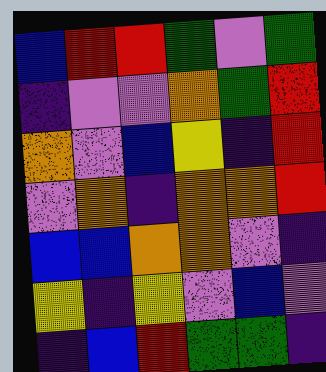[["blue", "red", "red", "green", "violet", "green"], ["indigo", "violet", "violet", "orange", "green", "red"], ["orange", "violet", "blue", "yellow", "indigo", "red"], ["violet", "orange", "indigo", "orange", "orange", "red"], ["blue", "blue", "orange", "orange", "violet", "indigo"], ["yellow", "indigo", "yellow", "violet", "blue", "violet"], ["indigo", "blue", "red", "green", "green", "indigo"]]